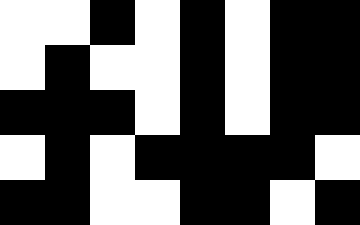[["white", "white", "black", "white", "black", "white", "black", "black"], ["white", "black", "white", "white", "black", "white", "black", "black"], ["black", "black", "black", "white", "black", "white", "black", "black"], ["white", "black", "white", "black", "black", "black", "black", "white"], ["black", "black", "white", "white", "black", "black", "white", "black"]]